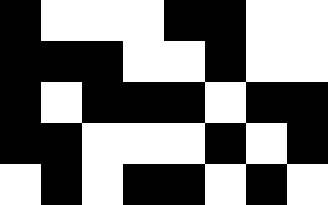[["black", "white", "white", "white", "black", "black", "white", "white"], ["black", "black", "black", "white", "white", "black", "white", "white"], ["black", "white", "black", "black", "black", "white", "black", "black"], ["black", "black", "white", "white", "white", "black", "white", "black"], ["white", "black", "white", "black", "black", "white", "black", "white"]]